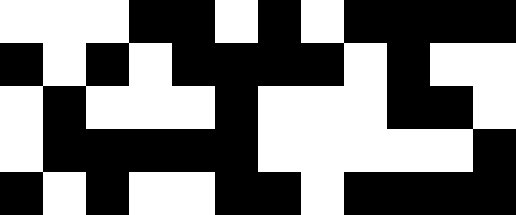[["white", "white", "white", "black", "black", "white", "black", "white", "black", "black", "black", "black"], ["black", "white", "black", "white", "black", "black", "black", "black", "white", "black", "white", "white"], ["white", "black", "white", "white", "white", "black", "white", "white", "white", "black", "black", "white"], ["white", "black", "black", "black", "black", "black", "white", "white", "white", "white", "white", "black"], ["black", "white", "black", "white", "white", "black", "black", "white", "black", "black", "black", "black"]]